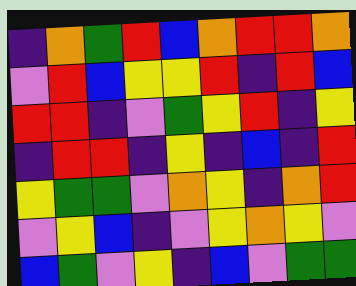[["indigo", "orange", "green", "red", "blue", "orange", "red", "red", "orange"], ["violet", "red", "blue", "yellow", "yellow", "red", "indigo", "red", "blue"], ["red", "red", "indigo", "violet", "green", "yellow", "red", "indigo", "yellow"], ["indigo", "red", "red", "indigo", "yellow", "indigo", "blue", "indigo", "red"], ["yellow", "green", "green", "violet", "orange", "yellow", "indigo", "orange", "red"], ["violet", "yellow", "blue", "indigo", "violet", "yellow", "orange", "yellow", "violet"], ["blue", "green", "violet", "yellow", "indigo", "blue", "violet", "green", "green"]]